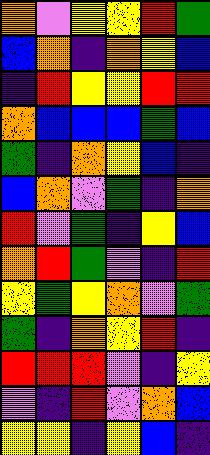[["orange", "violet", "yellow", "yellow", "red", "green"], ["blue", "orange", "indigo", "orange", "yellow", "blue"], ["indigo", "red", "yellow", "yellow", "red", "red"], ["orange", "blue", "blue", "blue", "green", "blue"], ["green", "indigo", "orange", "yellow", "blue", "indigo"], ["blue", "orange", "violet", "green", "indigo", "orange"], ["red", "violet", "green", "indigo", "yellow", "blue"], ["orange", "red", "green", "violet", "indigo", "red"], ["yellow", "green", "yellow", "orange", "violet", "green"], ["green", "indigo", "orange", "yellow", "red", "indigo"], ["red", "red", "red", "violet", "indigo", "yellow"], ["violet", "indigo", "red", "violet", "orange", "blue"], ["yellow", "yellow", "indigo", "yellow", "blue", "indigo"]]